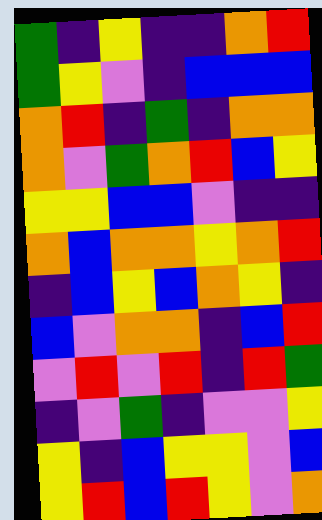[["green", "indigo", "yellow", "indigo", "indigo", "orange", "red"], ["green", "yellow", "violet", "indigo", "blue", "blue", "blue"], ["orange", "red", "indigo", "green", "indigo", "orange", "orange"], ["orange", "violet", "green", "orange", "red", "blue", "yellow"], ["yellow", "yellow", "blue", "blue", "violet", "indigo", "indigo"], ["orange", "blue", "orange", "orange", "yellow", "orange", "red"], ["indigo", "blue", "yellow", "blue", "orange", "yellow", "indigo"], ["blue", "violet", "orange", "orange", "indigo", "blue", "red"], ["violet", "red", "violet", "red", "indigo", "red", "green"], ["indigo", "violet", "green", "indigo", "violet", "violet", "yellow"], ["yellow", "indigo", "blue", "yellow", "yellow", "violet", "blue"], ["yellow", "red", "blue", "red", "yellow", "violet", "orange"]]